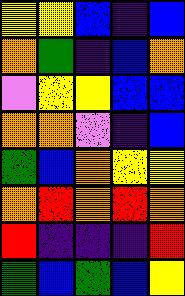[["yellow", "yellow", "blue", "indigo", "blue"], ["orange", "green", "indigo", "blue", "orange"], ["violet", "yellow", "yellow", "blue", "blue"], ["orange", "orange", "violet", "indigo", "blue"], ["green", "blue", "orange", "yellow", "yellow"], ["orange", "red", "orange", "red", "orange"], ["red", "indigo", "indigo", "indigo", "red"], ["green", "blue", "green", "blue", "yellow"]]